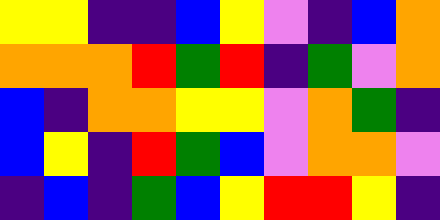[["yellow", "yellow", "indigo", "indigo", "blue", "yellow", "violet", "indigo", "blue", "orange"], ["orange", "orange", "orange", "red", "green", "red", "indigo", "green", "violet", "orange"], ["blue", "indigo", "orange", "orange", "yellow", "yellow", "violet", "orange", "green", "indigo"], ["blue", "yellow", "indigo", "red", "green", "blue", "violet", "orange", "orange", "violet"], ["indigo", "blue", "indigo", "green", "blue", "yellow", "red", "red", "yellow", "indigo"]]